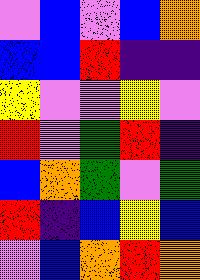[["violet", "blue", "violet", "blue", "orange"], ["blue", "blue", "red", "indigo", "indigo"], ["yellow", "violet", "violet", "yellow", "violet"], ["red", "violet", "green", "red", "indigo"], ["blue", "orange", "green", "violet", "green"], ["red", "indigo", "blue", "yellow", "blue"], ["violet", "blue", "orange", "red", "orange"]]